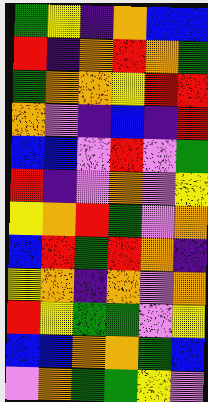[["green", "yellow", "indigo", "orange", "blue", "blue"], ["red", "indigo", "orange", "red", "orange", "green"], ["green", "orange", "orange", "yellow", "red", "red"], ["orange", "violet", "indigo", "blue", "indigo", "red"], ["blue", "blue", "violet", "red", "violet", "green"], ["red", "indigo", "violet", "orange", "violet", "yellow"], ["yellow", "orange", "red", "green", "violet", "orange"], ["blue", "red", "green", "red", "orange", "indigo"], ["yellow", "orange", "indigo", "orange", "violet", "orange"], ["red", "yellow", "green", "green", "violet", "yellow"], ["blue", "blue", "orange", "orange", "green", "blue"], ["violet", "orange", "green", "green", "yellow", "violet"]]